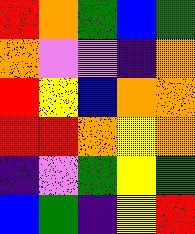[["red", "orange", "green", "blue", "green"], ["orange", "violet", "violet", "indigo", "orange"], ["red", "yellow", "blue", "orange", "orange"], ["red", "red", "orange", "yellow", "orange"], ["indigo", "violet", "green", "yellow", "green"], ["blue", "green", "indigo", "yellow", "red"]]